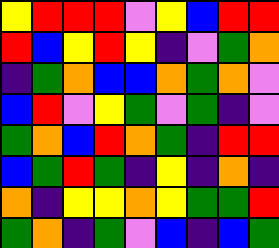[["yellow", "red", "red", "red", "violet", "yellow", "blue", "red", "red"], ["red", "blue", "yellow", "red", "yellow", "indigo", "violet", "green", "orange"], ["indigo", "green", "orange", "blue", "blue", "orange", "green", "orange", "violet"], ["blue", "red", "violet", "yellow", "green", "violet", "green", "indigo", "violet"], ["green", "orange", "blue", "red", "orange", "green", "indigo", "red", "red"], ["blue", "green", "red", "green", "indigo", "yellow", "indigo", "orange", "indigo"], ["orange", "indigo", "yellow", "yellow", "orange", "yellow", "green", "green", "red"], ["green", "orange", "indigo", "green", "violet", "blue", "indigo", "blue", "green"]]